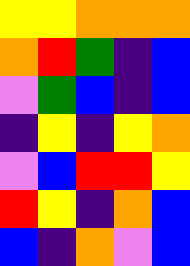[["yellow", "yellow", "orange", "orange", "orange"], ["orange", "red", "green", "indigo", "blue"], ["violet", "green", "blue", "indigo", "blue"], ["indigo", "yellow", "indigo", "yellow", "orange"], ["violet", "blue", "red", "red", "yellow"], ["red", "yellow", "indigo", "orange", "blue"], ["blue", "indigo", "orange", "violet", "blue"]]